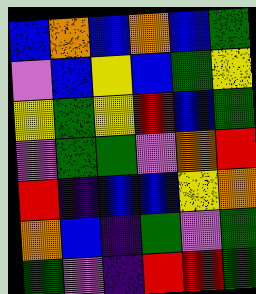[["blue", "orange", "blue", "orange", "blue", "green"], ["violet", "blue", "yellow", "blue", "green", "yellow"], ["yellow", "green", "yellow", "red", "blue", "green"], ["violet", "green", "green", "violet", "orange", "red"], ["red", "indigo", "blue", "blue", "yellow", "orange"], ["orange", "blue", "indigo", "green", "violet", "green"], ["green", "violet", "indigo", "red", "red", "green"]]